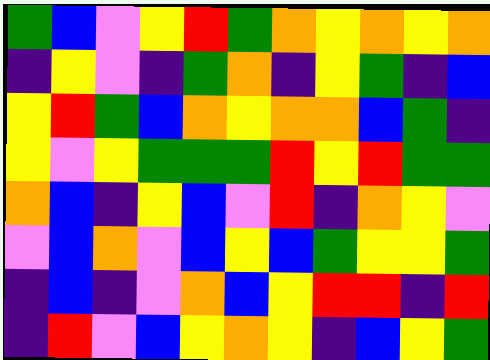[["green", "blue", "violet", "yellow", "red", "green", "orange", "yellow", "orange", "yellow", "orange"], ["indigo", "yellow", "violet", "indigo", "green", "orange", "indigo", "yellow", "green", "indigo", "blue"], ["yellow", "red", "green", "blue", "orange", "yellow", "orange", "orange", "blue", "green", "indigo"], ["yellow", "violet", "yellow", "green", "green", "green", "red", "yellow", "red", "green", "green"], ["orange", "blue", "indigo", "yellow", "blue", "violet", "red", "indigo", "orange", "yellow", "violet"], ["violet", "blue", "orange", "violet", "blue", "yellow", "blue", "green", "yellow", "yellow", "green"], ["indigo", "blue", "indigo", "violet", "orange", "blue", "yellow", "red", "red", "indigo", "red"], ["indigo", "red", "violet", "blue", "yellow", "orange", "yellow", "indigo", "blue", "yellow", "green"]]